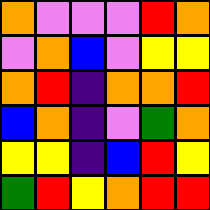[["orange", "violet", "violet", "violet", "red", "orange"], ["violet", "orange", "blue", "violet", "yellow", "yellow"], ["orange", "red", "indigo", "orange", "orange", "red"], ["blue", "orange", "indigo", "violet", "green", "orange"], ["yellow", "yellow", "indigo", "blue", "red", "yellow"], ["green", "red", "yellow", "orange", "red", "red"]]